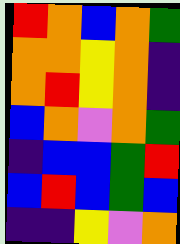[["red", "orange", "blue", "orange", "green"], ["orange", "orange", "yellow", "orange", "indigo"], ["orange", "red", "yellow", "orange", "indigo"], ["blue", "orange", "violet", "orange", "green"], ["indigo", "blue", "blue", "green", "red"], ["blue", "red", "blue", "green", "blue"], ["indigo", "indigo", "yellow", "violet", "orange"]]